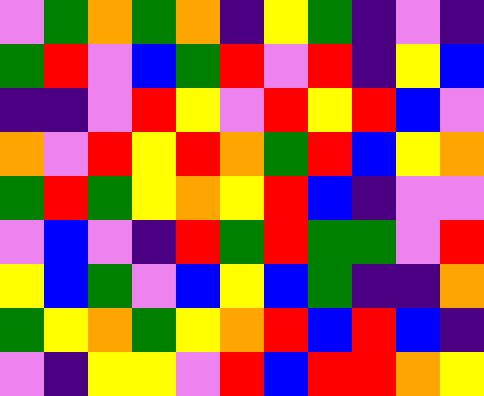[["violet", "green", "orange", "green", "orange", "indigo", "yellow", "green", "indigo", "violet", "indigo"], ["green", "red", "violet", "blue", "green", "red", "violet", "red", "indigo", "yellow", "blue"], ["indigo", "indigo", "violet", "red", "yellow", "violet", "red", "yellow", "red", "blue", "violet"], ["orange", "violet", "red", "yellow", "red", "orange", "green", "red", "blue", "yellow", "orange"], ["green", "red", "green", "yellow", "orange", "yellow", "red", "blue", "indigo", "violet", "violet"], ["violet", "blue", "violet", "indigo", "red", "green", "red", "green", "green", "violet", "red"], ["yellow", "blue", "green", "violet", "blue", "yellow", "blue", "green", "indigo", "indigo", "orange"], ["green", "yellow", "orange", "green", "yellow", "orange", "red", "blue", "red", "blue", "indigo"], ["violet", "indigo", "yellow", "yellow", "violet", "red", "blue", "red", "red", "orange", "yellow"]]